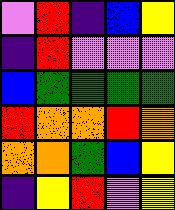[["violet", "red", "indigo", "blue", "yellow"], ["indigo", "red", "violet", "violet", "violet"], ["blue", "green", "green", "green", "green"], ["red", "orange", "orange", "red", "orange"], ["orange", "orange", "green", "blue", "yellow"], ["indigo", "yellow", "red", "violet", "yellow"]]